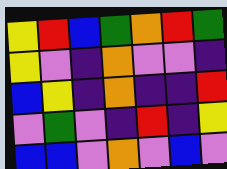[["yellow", "red", "blue", "green", "orange", "red", "green"], ["yellow", "violet", "indigo", "orange", "violet", "violet", "indigo"], ["blue", "yellow", "indigo", "orange", "indigo", "indigo", "red"], ["violet", "green", "violet", "indigo", "red", "indigo", "yellow"], ["blue", "blue", "violet", "orange", "violet", "blue", "violet"]]